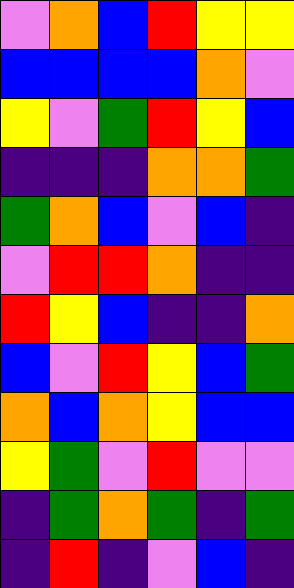[["violet", "orange", "blue", "red", "yellow", "yellow"], ["blue", "blue", "blue", "blue", "orange", "violet"], ["yellow", "violet", "green", "red", "yellow", "blue"], ["indigo", "indigo", "indigo", "orange", "orange", "green"], ["green", "orange", "blue", "violet", "blue", "indigo"], ["violet", "red", "red", "orange", "indigo", "indigo"], ["red", "yellow", "blue", "indigo", "indigo", "orange"], ["blue", "violet", "red", "yellow", "blue", "green"], ["orange", "blue", "orange", "yellow", "blue", "blue"], ["yellow", "green", "violet", "red", "violet", "violet"], ["indigo", "green", "orange", "green", "indigo", "green"], ["indigo", "red", "indigo", "violet", "blue", "indigo"]]